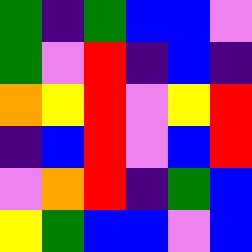[["green", "indigo", "green", "blue", "blue", "violet"], ["green", "violet", "red", "indigo", "blue", "indigo"], ["orange", "yellow", "red", "violet", "yellow", "red"], ["indigo", "blue", "red", "violet", "blue", "red"], ["violet", "orange", "red", "indigo", "green", "blue"], ["yellow", "green", "blue", "blue", "violet", "blue"]]